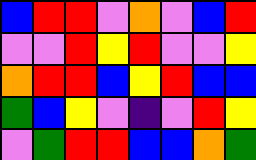[["blue", "red", "red", "violet", "orange", "violet", "blue", "red"], ["violet", "violet", "red", "yellow", "red", "violet", "violet", "yellow"], ["orange", "red", "red", "blue", "yellow", "red", "blue", "blue"], ["green", "blue", "yellow", "violet", "indigo", "violet", "red", "yellow"], ["violet", "green", "red", "red", "blue", "blue", "orange", "green"]]